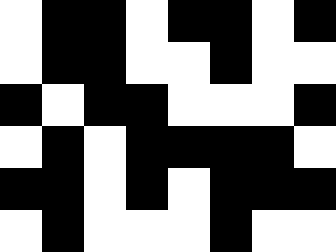[["white", "black", "black", "white", "black", "black", "white", "black"], ["white", "black", "black", "white", "white", "black", "white", "white"], ["black", "white", "black", "black", "white", "white", "white", "black"], ["white", "black", "white", "black", "black", "black", "black", "white"], ["black", "black", "white", "black", "white", "black", "black", "black"], ["white", "black", "white", "white", "white", "black", "white", "white"]]